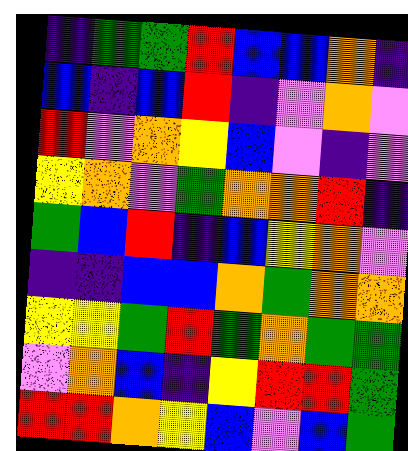[["indigo", "green", "green", "red", "blue", "blue", "orange", "indigo"], ["blue", "indigo", "blue", "red", "indigo", "violet", "orange", "violet"], ["red", "violet", "orange", "yellow", "blue", "violet", "indigo", "violet"], ["yellow", "orange", "violet", "green", "orange", "orange", "red", "indigo"], ["green", "blue", "red", "indigo", "blue", "yellow", "orange", "violet"], ["indigo", "indigo", "blue", "blue", "orange", "green", "orange", "orange"], ["yellow", "yellow", "green", "red", "green", "orange", "green", "green"], ["violet", "orange", "blue", "indigo", "yellow", "red", "red", "green"], ["red", "red", "orange", "yellow", "blue", "violet", "blue", "green"]]